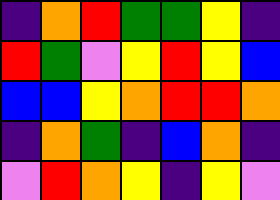[["indigo", "orange", "red", "green", "green", "yellow", "indigo"], ["red", "green", "violet", "yellow", "red", "yellow", "blue"], ["blue", "blue", "yellow", "orange", "red", "red", "orange"], ["indigo", "orange", "green", "indigo", "blue", "orange", "indigo"], ["violet", "red", "orange", "yellow", "indigo", "yellow", "violet"]]